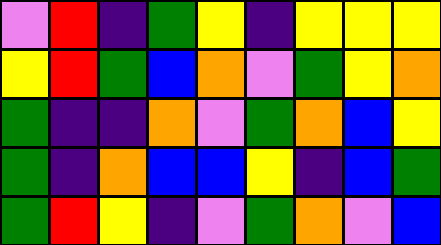[["violet", "red", "indigo", "green", "yellow", "indigo", "yellow", "yellow", "yellow"], ["yellow", "red", "green", "blue", "orange", "violet", "green", "yellow", "orange"], ["green", "indigo", "indigo", "orange", "violet", "green", "orange", "blue", "yellow"], ["green", "indigo", "orange", "blue", "blue", "yellow", "indigo", "blue", "green"], ["green", "red", "yellow", "indigo", "violet", "green", "orange", "violet", "blue"]]